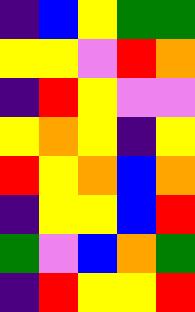[["indigo", "blue", "yellow", "green", "green"], ["yellow", "yellow", "violet", "red", "orange"], ["indigo", "red", "yellow", "violet", "violet"], ["yellow", "orange", "yellow", "indigo", "yellow"], ["red", "yellow", "orange", "blue", "orange"], ["indigo", "yellow", "yellow", "blue", "red"], ["green", "violet", "blue", "orange", "green"], ["indigo", "red", "yellow", "yellow", "red"]]